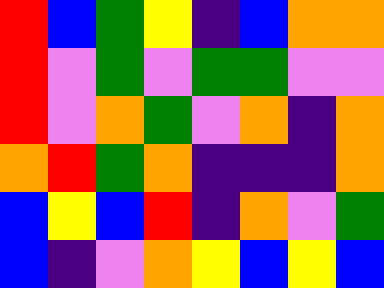[["red", "blue", "green", "yellow", "indigo", "blue", "orange", "orange"], ["red", "violet", "green", "violet", "green", "green", "violet", "violet"], ["red", "violet", "orange", "green", "violet", "orange", "indigo", "orange"], ["orange", "red", "green", "orange", "indigo", "indigo", "indigo", "orange"], ["blue", "yellow", "blue", "red", "indigo", "orange", "violet", "green"], ["blue", "indigo", "violet", "orange", "yellow", "blue", "yellow", "blue"]]